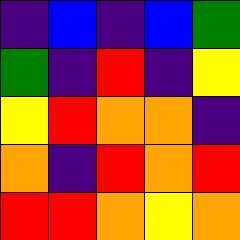[["indigo", "blue", "indigo", "blue", "green"], ["green", "indigo", "red", "indigo", "yellow"], ["yellow", "red", "orange", "orange", "indigo"], ["orange", "indigo", "red", "orange", "red"], ["red", "red", "orange", "yellow", "orange"]]